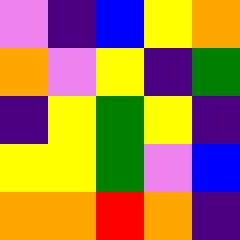[["violet", "indigo", "blue", "yellow", "orange"], ["orange", "violet", "yellow", "indigo", "green"], ["indigo", "yellow", "green", "yellow", "indigo"], ["yellow", "yellow", "green", "violet", "blue"], ["orange", "orange", "red", "orange", "indigo"]]